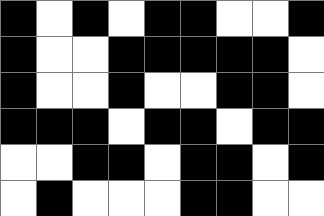[["black", "white", "black", "white", "black", "black", "white", "white", "black"], ["black", "white", "white", "black", "black", "black", "black", "black", "white"], ["black", "white", "white", "black", "white", "white", "black", "black", "white"], ["black", "black", "black", "white", "black", "black", "white", "black", "black"], ["white", "white", "black", "black", "white", "black", "black", "white", "black"], ["white", "black", "white", "white", "white", "black", "black", "white", "white"]]